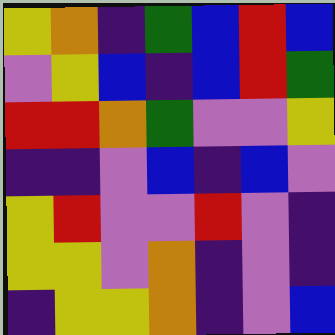[["yellow", "orange", "indigo", "green", "blue", "red", "blue"], ["violet", "yellow", "blue", "indigo", "blue", "red", "green"], ["red", "red", "orange", "green", "violet", "violet", "yellow"], ["indigo", "indigo", "violet", "blue", "indigo", "blue", "violet"], ["yellow", "red", "violet", "violet", "red", "violet", "indigo"], ["yellow", "yellow", "violet", "orange", "indigo", "violet", "indigo"], ["indigo", "yellow", "yellow", "orange", "indigo", "violet", "blue"]]